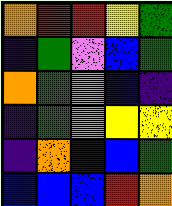[["orange", "red", "red", "yellow", "green"], ["indigo", "green", "violet", "blue", "green"], ["orange", "green", "violet", "blue", "indigo"], ["indigo", "green", "violet", "yellow", "yellow"], ["indigo", "orange", "blue", "blue", "green"], ["blue", "blue", "blue", "red", "orange"]]